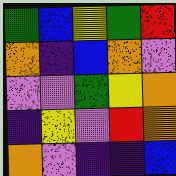[["green", "blue", "yellow", "green", "red"], ["orange", "indigo", "blue", "orange", "violet"], ["violet", "violet", "green", "yellow", "orange"], ["indigo", "yellow", "violet", "red", "orange"], ["orange", "violet", "indigo", "indigo", "blue"]]